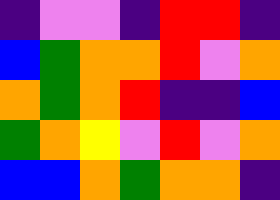[["indigo", "violet", "violet", "indigo", "red", "red", "indigo"], ["blue", "green", "orange", "orange", "red", "violet", "orange"], ["orange", "green", "orange", "red", "indigo", "indigo", "blue"], ["green", "orange", "yellow", "violet", "red", "violet", "orange"], ["blue", "blue", "orange", "green", "orange", "orange", "indigo"]]